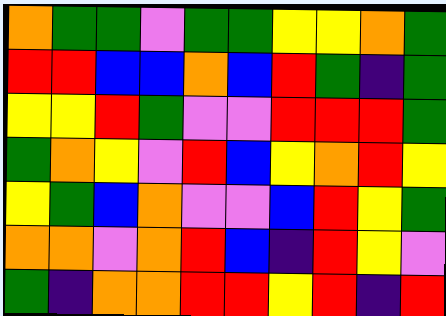[["orange", "green", "green", "violet", "green", "green", "yellow", "yellow", "orange", "green"], ["red", "red", "blue", "blue", "orange", "blue", "red", "green", "indigo", "green"], ["yellow", "yellow", "red", "green", "violet", "violet", "red", "red", "red", "green"], ["green", "orange", "yellow", "violet", "red", "blue", "yellow", "orange", "red", "yellow"], ["yellow", "green", "blue", "orange", "violet", "violet", "blue", "red", "yellow", "green"], ["orange", "orange", "violet", "orange", "red", "blue", "indigo", "red", "yellow", "violet"], ["green", "indigo", "orange", "orange", "red", "red", "yellow", "red", "indigo", "red"]]